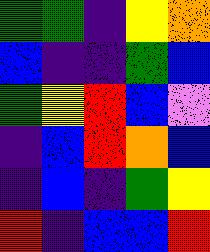[["green", "green", "indigo", "yellow", "orange"], ["blue", "indigo", "indigo", "green", "blue"], ["green", "yellow", "red", "blue", "violet"], ["indigo", "blue", "red", "orange", "blue"], ["indigo", "blue", "indigo", "green", "yellow"], ["red", "indigo", "blue", "blue", "red"]]